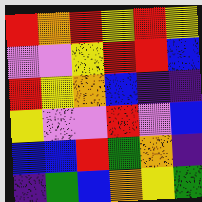[["red", "orange", "red", "yellow", "red", "yellow"], ["violet", "violet", "yellow", "red", "red", "blue"], ["red", "yellow", "orange", "blue", "indigo", "indigo"], ["yellow", "violet", "violet", "red", "violet", "blue"], ["blue", "blue", "red", "green", "orange", "indigo"], ["indigo", "green", "blue", "orange", "yellow", "green"]]